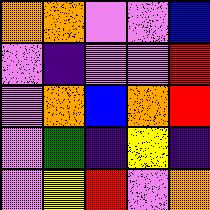[["orange", "orange", "violet", "violet", "blue"], ["violet", "indigo", "violet", "violet", "red"], ["violet", "orange", "blue", "orange", "red"], ["violet", "green", "indigo", "yellow", "indigo"], ["violet", "yellow", "red", "violet", "orange"]]